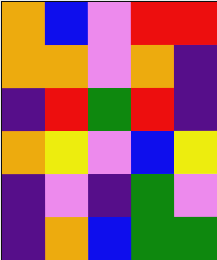[["orange", "blue", "violet", "red", "red"], ["orange", "orange", "violet", "orange", "indigo"], ["indigo", "red", "green", "red", "indigo"], ["orange", "yellow", "violet", "blue", "yellow"], ["indigo", "violet", "indigo", "green", "violet"], ["indigo", "orange", "blue", "green", "green"]]